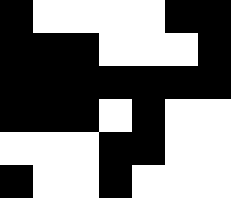[["black", "white", "white", "white", "white", "black", "black"], ["black", "black", "black", "white", "white", "white", "black"], ["black", "black", "black", "black", "black", "black", "black"], ["black", "black", "black", "white", "black", "white", "white"], ["white", "white", "white", "black", "black", "white", "white"], ["black", "white", "white", "black", "white", "white", "white"]]